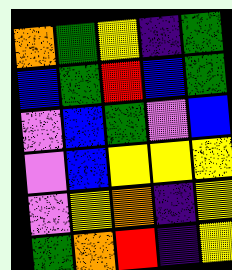[["orange", "green", "yellow", "indigo", "green"], ["blue", "green", "red", "blue", "green"], ["violet", "blue", "green", "violet", "blue"], ["violet", "blue", "yellow", "yellow", "yellow"], ["violet", "yellow", "orange", "indigo", "yellow"], ["green", "orange", "red", "indigo", "yellow"]]